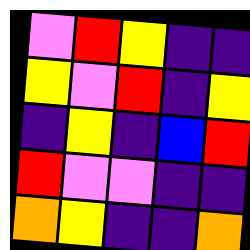[["violet", "red", "yellow", "indigo", "indigo"], ["yellow", "violet", "red", "indigo", "yellow"], ["indigo", "yellow", "indigo", "blue", "red"], ["red", "violet", "violet", "indigo", "indigo"], ["orange", "yellow", "indigo", "indigo", "orange"]]